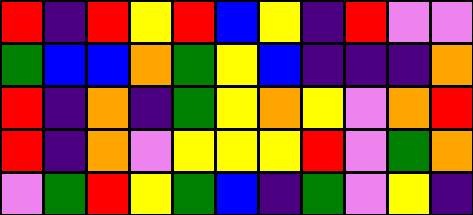[["red", "indigo", "red", "yellow", "red", "blue", "yellow", "indigo", "red", "violet", "violet"], ["green", "blue", "blue", "orange", "green", "yellow", "blue", "indigo", "indigo", "indigo", "orange"], ["red", "indigo", "orange", "indigo", "green", "yellow", "orange", "yellow", "violet", "orange", "red"], ["red", "indigo", "orange", "violet", "yellow", "yellow", "yellow", "red", "violet", "green", "orange"], ["violet", "green", "red", "yellow", "green", "blue", "indigo", "green", "violet", "yellow", "indigo"]]